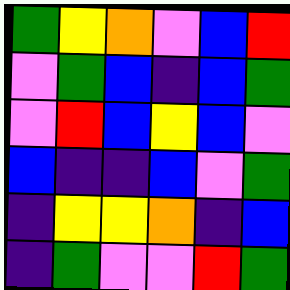[["green", "yellow", "orange", "violet", "blue", "red"], ["violet", "green", "blue", "indigo", "blue", "green"], ["violet", "red", "blue", "yellow", "blue", "violet"], ["blue", "indigo", "indigo", "blue", "violet", "green"], ["indigo", "yellow", "yellow", "orange", "indigo", "blue"], ["indigo", "green", "violet", "violet", "red", "green"]]